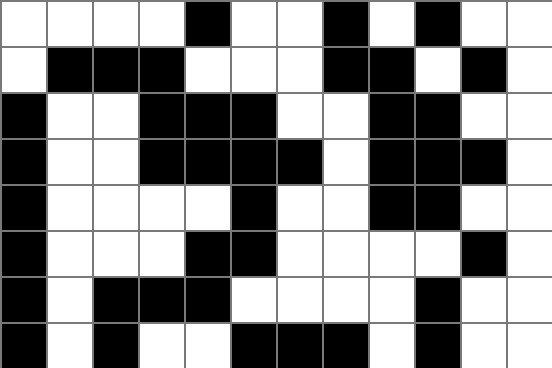[["white", "white", "white", "white", "black", "white", "white", "black", "white", "black", "white", "white"], ["white", "black", "black", "black", "white", "white", "white", "black", "black", "white", "black", "white"], ["black", "white", "white", "black", "black", "black", "white", "white", "black", "black", "white", "white"], ["black", "white", "white", "black", "black", "black", "black", "white", "black", "black", "black", "white"], ["black", "white", "white", "white", "white", "black", "white", "white", "black", "black", "white", "white"], ["black", "white", "white", "white", "black", "black", "white", "white", "white", "white", "black", "white"], ["black", "white", "black", "black", "black", "white", "white", "white", "white", "black", "white", "white"], ["black", "white", "black", "white", "white", "black", "black", "black", "white", "black", "white", "white"]]